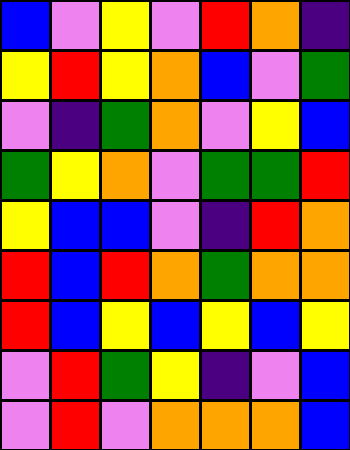[["blue", "violet", "yellow", "violet", "red", "orange", "indigo"], ["yellow", "red", "yellow", "orange", "blue", "violet", "green"], ["violet", "indigo", "green", "orange", "violet", "yellow", "blue"], ["green", "yellow", "orange", "violet", "green", "green", "red"], ["yellow", "blue", "blue", "violet", "indigo", "red", "orange"], ["red", "blue", "red", "orange", "green", "orange", "orange"], ["red", "blue", "yellow", "blue", "yellow", "blue", "yellow"], ["violet", "red", "green", "yellow", "indigo", "violet", "blue"], ["violet", "red", "violet", "orange", "orange", "orange", "blue"]]